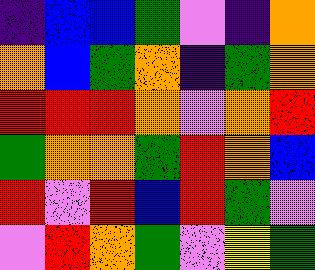[["indigo", "blue", "blue", "green", "violet", "indigo", "orange"], ["orange", "blue", "green", "orange", "indigo", "green", "orange"], ["red", "red", "red", "orange", "violet", "orange", "red"], ["green", "orange", "orange", "green", "red", "orange", "blue"], ["red", "violet", "red", "blue", "red", "green", "violet"], ["violet", "red", "orange", "green", "violet", "yellow", "green"]]